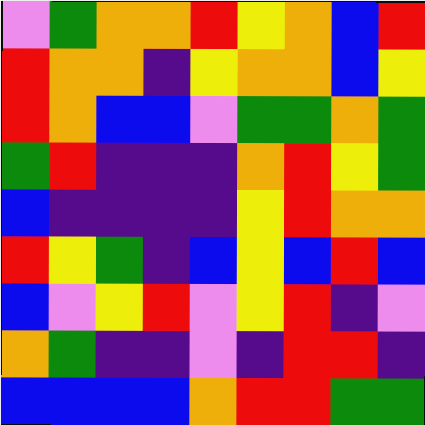[["violet", "green", "orange", "orange", "red", "yellow", "orange", "blue", "red"], ["red", "orange", "orange", "indigo", "yellow", "orange", "orange", "blue", "yellow"], ["red", "orange", "blue", "blue", "violet", "green", "green", "orange", "green"], ["green", "red", "indigo", "indigo", "indigo", "orange", "red", "yellow", "green"], ["blue", "indigo", "indigo", "indigo", "indigo", "yellow", "red", "orange", "orange"], ["red", "yellow", "green", "indigo", "blue", "yellow", "blue", "red", "blue"], ["blue", "violet", "yellow", "red", "violet", "yellow", "red", "indigo", "violet"], ["orange", "green", "indigo", "indigo", "violet", "indigo", "red", "red", "indigo"], ["blue", "blue", "blue", "blue", "orange", "red", "red", "green", "green"]]